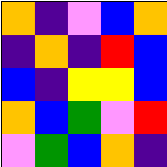[["orange", "indigo", "violet", "blue", "orange"], ["indigo", "orange", "indigo", "red", "blue"], ["blue", "indigo", "yellow", "yellow", "blue"], ["orange", "blue", "green", "violet", "red"], ["violet", "green", "blue", "orange", "indigo"]]